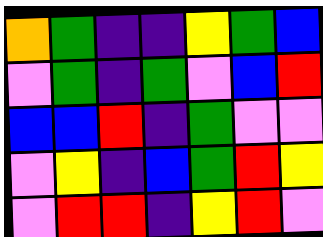[["orange", "green", "indigo", "indigo", "yellow", "green", "blue"], ["violet", "green", "indigo", "green", "violet", "blue", "red"], ["blue", "blue", "red", "indigo", "green", "violet", "violet"], ["violet", "yellow", "indigo", "blue", "green", "red", "yellow"], ["violet", "red", "red", "indigo", "yellow", "red", "violet"]]